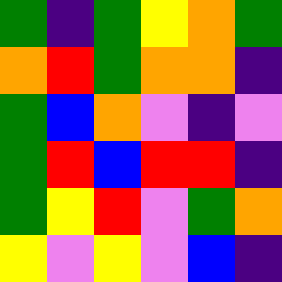[["green", "indigo", "green", "yellow", "orange", "green"], ["orange", "red", "green", "orange", "orange", "indigo"], ["green", "blue", "orange", "violet", "indigo", "violet"], ["green", "red", "blue", "red", "red", "indigo"], ["green", "yellow", "red", "violet", "green", "orange"], ["yellow", "violet", "yellow", "violet", "blue", "indigo"]]